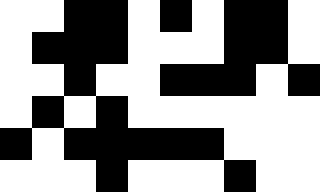[["white", "white", "black", "black", "white", "black", "white", "black", "black", "white"], ["white", "black", "black", "black", "white", "white", "white", "black", "black", "white"], ["white", "white", "black", "white", "white", "black", "black", "black", "white", "black"], ["white", "black", "white", "black", "white", "white", "white", "white", "white", "white"], ["black", "white", "black", "black", "black", "black", "black", "white", "white", "white"], ["white", "white", "white", "black", "white", "white", "white", "black", "white", "white"]]